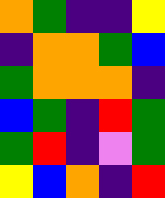[["orange", "green", "indigo", "indigo", "yellow"], ["indigo", "orange", "orange", "green", "blue"], ["green", "orange", "orange", "orange", "indigo"], ["blue", "green", "indigo", "red", "green"], ["green", "red", "indigo", "violet", "green"], ["yellow", "blue", "orange", "indigo", "red"]]